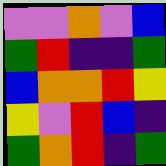[["violet", "violet", "orange", "violet", "blue"], ["green", "red", "indigo", "indigo", "green"], ["blue", "orange", "orange", "red", "yellow"], ["yellow", "violet", "red", "blue", "indigo"], ["green", "orange", "red", "indigo", "green"]]